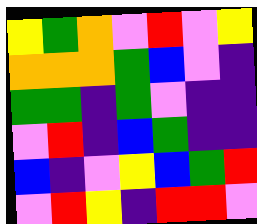[["yellow", "green", "orange", "violet", "red", "violet", "yellow"], ["orange", "orange", "orange", "green", "blue", "violet", "indigo"], ["green", "green", "indigo", "green", "violet", "indigo", "indigo"], ["violet", "red", "indigo", "blue", "green", "indigo", "indigo"], ["blue", "indigo", "violet", "yellow", "blue", "green", "red"], ["violet", "red", "yellow", "indigo", "red", "red", "violet"]]